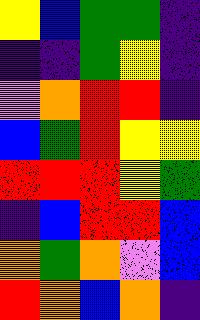[["yellow", "blue", "green", "green", "indigo"], ["indigo", "indigo", "green", "yellow", "indigo"], ["violet", "orange", "red", "red", "indigo"], ["blue", "green", "red", "yellow", "yellow"], ["red", "red", "red", "yellow", "green"], ["indigo", "blue", "red", "red", "blue"], ["orange", "green", "orange", "violet", "blue"], ["red", "orange", "blue", "orange", "indigo"]]